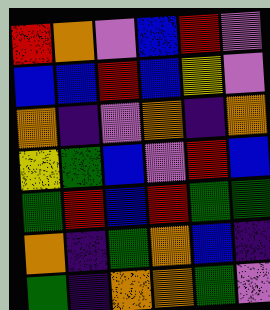[["red", "orange", "violet", "blue", "red", "violet"], ["blue", "blue", "red", "blue", "yellow", "violet"], ["orange", "indigo", "violet", "orange", "indigo", "orange"], ["yellow", "green", "blue", "violet", "red", "blue"], ["green", "red", "blue", "red", "green", "green"], ["orange", "indigo", "green", "orange", "blue", "indigo"], ["green", "indigo", "orange", "orange", "green", "violet"]]